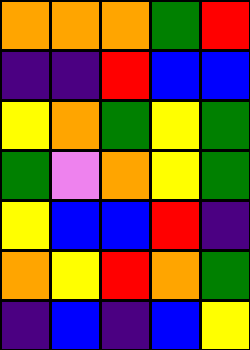[["orange", "orange", "orange", "green", "red"], ["indigo", "indigo", "red", "blue", "blue"], ["yellow", "orange", "green", "yellow", "green"], ["green", "violet", "orange", "yellow", "green"], ["yellow", "blue", "blue", "red", "indigo"], ["orange", "yellow", "red", "orange", "green"], ["indigo", "blue", "indigo", "blue", "yellow"]]